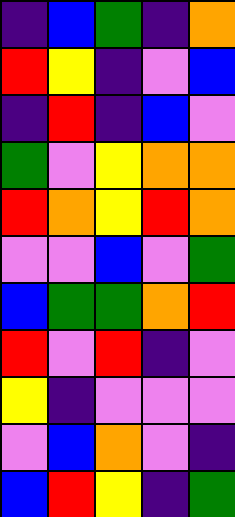[["indigo", "blue", "green", "indigo", "orange"], ["red", "yellow", "indigo", "violet", "blue"], ["indigo", "red", "indigo", "blue", "violet"], ["green", "violet", "yellow", "orange", "orange"], ["red", "orange", "yellow", "red", "orange"], ["violet", "violet", "blue", "violet", "green"], ["blue", "green", "green", "orange", "red"], ["red", "violet", "red", "indigo", "violet"], ["yellow", "indigo", "violet", "violet", "violet"], ["violet", "blue", "orange", "violet", "indigo"], ["blue", "red", "yellow", "indigo", "green"]]